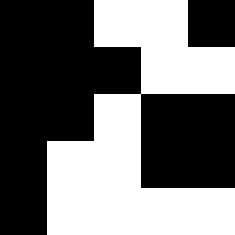[["black", "black", "white", "white", "black"], ["black", "black", "black", "white", "white"], ["black", "black", "white", "black", "black"], ["black", "white", "white", "black", "black"], ["black", "white", "white", "white", "white"]]